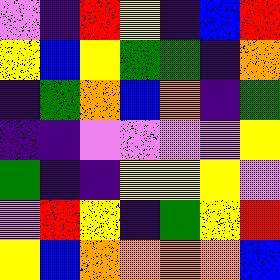[["violet", "indigo", "red", "yellow", "indigo", "blue", "red"], ["yellow", "blue", "yellow", "green", "green", "indigo", "orange"], ["indigo", "green", "orange", "blue", "orange", "indigo", "green"], ["indigo", "indigo", "violet", "violet", "violet", "violet", "yellow"], ["green", "indigo", "indigo", "yellow", "yellow", "yellow", "violet"], ["violet", "red", "yellow", "indigo", "green", "yellow", "red"], ["yellow", "blue", "orange", "orange", "orange", "orange", "blue"]]